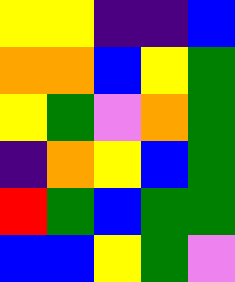[["yellow", "yellow", "indigo", "indigo", "blue"], ["orange", "orange", "blue", "yellow", "green"], ["yellow", "green", "violet", "orange", "green"], ["indigo", "orange", "yellow", "blue", "green"], ["red", "green", "blue", "green", "green"], ["blue", "blue", "yellow", "green", "violet"]]